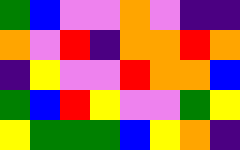[["green", "blue", "violet", "violet", "orange", "violet", "indigo", "indigo"], ["orange", "violet", "red", "indigo", "orange", "orange", "red", "orange"], ["indigo", "yellow", "violet", "violet", "red", "orange", "orange", "blue"], ["green", "blue", "red", "yellow", "violet", "violet", "green", "yellow"], ["yellow", "green", "green", "green", "blue", "yellow", "orange", "indigo"]]